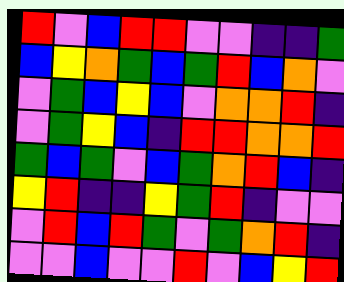[["red", "violet", "blue", "red", "red", "violet", "violet", "indigo", "indigo", "green"], ["blue", "yellow", "orange", "green", "blue", "green", "red", "blue", "orange", "violet"], ["violet", "green", "blue", "yellow", "blue", "violet", "orange", "orange", "red", "indigo"], ["violet", "green", "yellow", "blue", "indigo", "red", "red", "orange", "orange", "red"], ["green", "blue", "green", "violet", "blue", "green", "orange", "red", "blue", "indigo"], ["yellow", "red", "indigo", "indigo", "yellow", "green", "red", "indigo", "violet", "violet"], ["violet", "red", "blue", "red", "green", "violet", "green", "orange", "red", "indigo"], ["violet", "violet", "blue", "violet", "violet", "red", "violet", "blue", "yellow", "red"]]